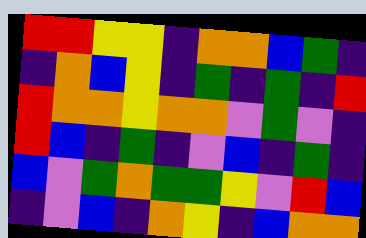[["red", "red", "yellow", "yellow", "indigo", "orange", "orange", "blue", "green", "indigo"], ["indigo", "orange", "blue", "yellow", "indigo", "green", "indigo", "green", "indigo", "red"], ["red", "orange", "orange", "yellow", "orange", "orange", "violet", "green", "violet", "indigo"], ["red", "blue", "indigo", "green", "indigo", "violet", "blue", "indigo", "green", "indigo"], ["blue", "violet", "green", "orange", "green", "green", "yellow", "violet", "red", "blue"], ["indigo", "violet", "blue", "indigo", "orange", "yellow", "indigo", "blue", "orange", "orange"]]